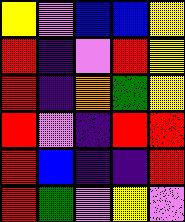[["yellow", "violet", "blue", "blue", "yellow"], ["red", "indigo", "violet", "red", "yellow"], ["red", "indigo", "orange", "green", "yellow"], ["red", "violet", "indigo", "red", "red"], ["red", "blue", "indigo", "indigo", "red"], ["red", "green", "violet", "yellow", "violet"]]